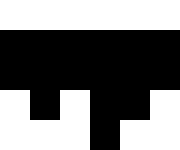[["white", "white", "white", "white", "white", "white"], ["black", "black", "black", "black", "black", "black"], ["black", "black", "black", "black", "black", "black"], ["white", "black", "white", "black", "black", "white"], ["white", "white", "white", "black", "white", "white"]]